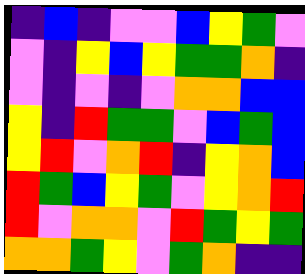[["indigo", "blue", "indigo", "violet", "violet", "blue", "yellow", "green", "violet"], ["violet", "indigo", "yellow", "blue", "yellow", "green", "green", "orange", "indigo"], ["violet", "indigo", "violet", "indigo", "violet", "orange", "orange", "blue", "blue"], ["yellow", "indigo", "red", "green", "green", "violet", "blue", "green", "blue"], ["yellow", "red", "violet", "orange", "red", "indigo", "yellow", "orange", "blue"], ["red", "green", "blue", "yellow", "green", "violet", "yellow", "orange", "red"], ["red", "violet", "orange", "orange", "violet", "red", "green", "yellow", "green"], ["orange", "orange", "green", "yellow", "violet", "green", "orange", "indigo", "indigo"]]